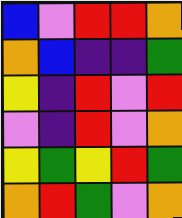[["blue", "violet", "red", "red", "orange"], ["orange", "blue", "indigo", "indigo", "green"], ["yellow", "indigo", "red", "violet", "red"], ["violet", "indigo", "red", "violet", "orange"], ["yellow", "green", "yellow", "red", "green"], ["orange", "red", "green", "violet", "orange"]]